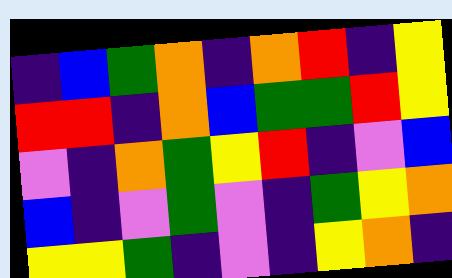[["indigo", "blue", "green", "orange", "indigo", "orange", "red", "indigo", "yellow"], ["red", "red", "indigo", "orange", "blue", "green", "green", "red", "yellow"], ["violet", "indigo", "orange", "green", "yellow", "red", "indigo", "violet", "blue"], ["blue", "indigo", "violet", "green", "violet", "indigo", "green", "yellow", "orange"], ["yellow", "yellow", "green", "indigo", "violet", "indigo", "yellow", "orange", "indigo"]]